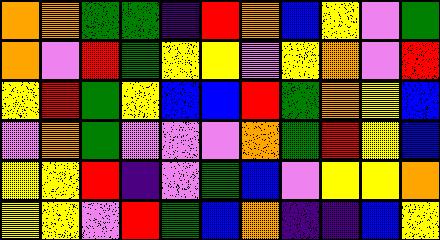[["orange", "orange", "green", "green", "indigo", "red", "orange", "blue", "yellow", "violet", "green"], ["orange", "violet", "red", "green", "yellow", "yellow", "violet", "yellow", "orange", "violet", "red"], ["yellow", "red", "green", "yellow", "blue", "blue", "red", "green", "orange", "yellow", "blue"], ["violet", "orange", "green", "violet", "violet", "violet", "orange", "green", "red", "yellow", "blue"], ["yellow", "yellow", "red", "indigo", "violet", "green", "blue", "violet", "yellow", "yellow", "orange"], ["yellow", "yellow", "violet", "red", "green", "blue", "orange", "indigo", "indigo", "blue", "yellow"]]